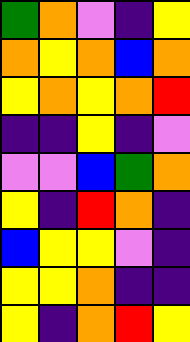[["green", "orange", "violet", "indigo", "yellow"], ["orange", "yellow", "orange", "blue", "orange"], ["yellow", "orange", "yellow", "orange", "red"], ["indigo", "indigo", "yellow", "indigo", "violet"], ["violet", "violet", "blue", "green", "orange"], ["yellow", "indigo", "red", "orange", "indigo"], ["blue", "yellow", "yellow", "violet", "indigo"], ["yellow", "yellow", "orange", "indigo", "indigo"], ["yellow", "indigo", "orange", "red", "yellow"]]